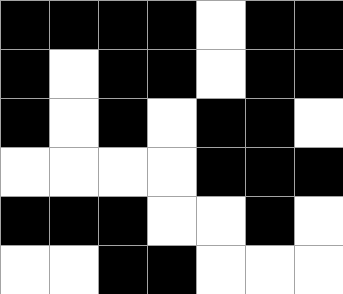[["black", "black", "black", "black", "white", "black", "black"], ["black", "white", "black", "black", "white", "black", "black"], ["black", "white", "black", "white", "black", "black", "white"], ["white", "white", "white", "white", "black", "black", "black"], ["black", "black", "black", "white", "white", "black", "white"], ["white", "white", "black", "black", "white", "white", "white"]]